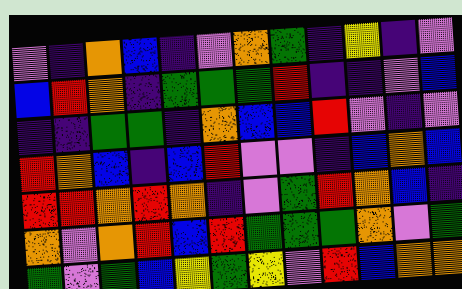[["violet", "indigo", "orange", "blue", "indigo", "violet", "orange", "green", "indigo", "yellow", "indigo", "violet"], ["blue", "red", "orange", "indigo", "green", "green", "green", "red", "indigo", "indigo", "violet", "blue"], ["indigo", "indigo", "green", "green", "indigo", "orange", "blue", "blue", "red", "violet", "indigo", "violet"], ["red", "orange", "blue", "indigo", "blue", "red", "violet", "violet", "indigo", "blue", "orange", "blue"], ["red", "red", "orange", "red", "orange", "indigo", "violet", "green", "red", "orange", "blue", "indigo"], ["orange", "violet", "orange", "red", "blue", "red", "green", "green", "green", "orange", "violet", "green"], ["green", "violet", "green", "blue", "yellow", "green", "yellow", "violet", "red", "blue", "orange", "orange"]]